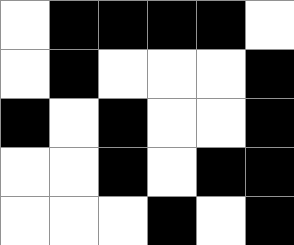[["white", "black", "black", "black", "black", "white"], ["white", "black", "white", "white", "white", "black"], ["black", "white", "black", "white", "white", "black"], ["white", "white", "black", "white", "black", "black"], ["white", "white", "white", "black", "white", "black"]]